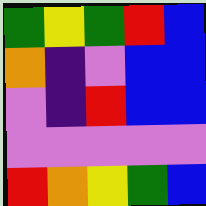[["green", "yellow", "green", "red", "blue"], ["orange", "indigo", "violet", "blue", "blue"], ["violet", "indigo", "red", "blue", "blue"], ["violet", "violet", "violet", "violet", "violet"], ["red", "orange", "yellow", "green", "blue"]]